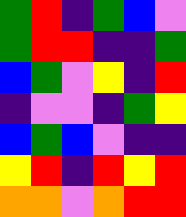[["green", "red", "indigo", "green", "blue", "violet"], ["green", "red", "red", "indigo", "indigo", "green"], ["blue", "green", "violet", "yellow", "indigo", "red"], ["indigo", "violet", "violet", "indigo", "green", "yellow"], ["blue", "green", "blue", "violet", "indigo", "indigo"], ["yellow", "red", "indigo", "red", "yellow", "red"], ["orange", "orange", "violet", "orange", "red", "red"]]